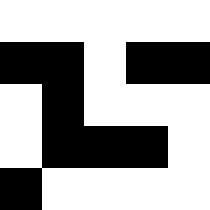[["white", "white", "white", "white", "white"], ["black", "black", "white", "black", "black"], ["white", "black", "white", "white", "white"], ["white", "black", "black", "black", "white"], ["black", "white", "white", "white", "white"]]